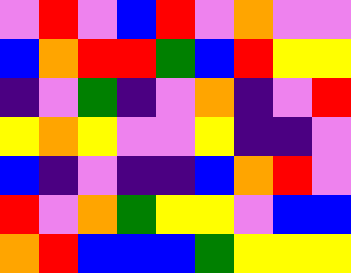[["violet", "red", "violet", "blue", "red", "violet", "orange", "violet", "violet"], ["blue", "orange", "red", "red", "green", "blue", "red", "yellow", "yellow"], ["indigo", "violet", "green", "indigo", "violet", "orange", "indigo", "violet", "red"], ["yellow", "orange", "yellow", "violet", "violet", "yellow", "indigo", "indigo", "violet"], ["blue", "indigo", "violet", "indigo", "indigo", "blue", "orange", "red", "violet"], ["red", "violet", "orange", "green", "yellow", "yellow", "violet", "blue", "blue"], ["orange", "red", "blue", "blue", "blue", "green", "yellow", "yellow", "yellow"]]